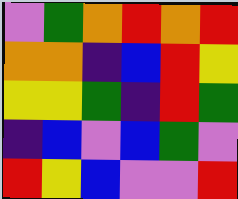[["violet", "green", "orange", "red", "orange", "red"], ["orange", "orange", "indigo", "blue", "red", "yellow"], ["yellow", "yellow", "green", "indigo", "red", "green"], ["indigo", "blue", "violet", "blue", "green", "violet"], ["red", "yellow", "blue", "violet", "violet", "red"]]